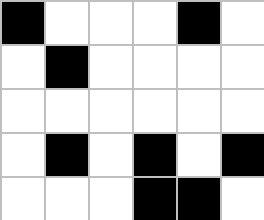[["black", "white", "white", "white", "black", "white"], ["white", "black", "white", "white", "white", "white"], ["white", "white", "white", "white", "white", "white"], ["white", "black", "white", "black", "white", "black"], ["white", "white", "white", "black", "black", "white"]]